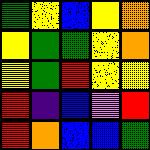[["green", "yellow", "blue", "yellow", "orange"], ["yellow", "green", "green", "yellow", "orange"], ["yellow", "green", "red", "yellow", "yellow"], ["red", "indigo", "blue", "violet", "red"], ["red", "orange", "blue", "blue", "green"]]